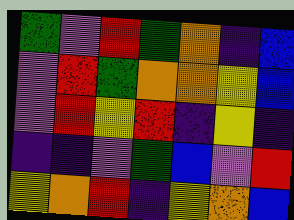[["green", "violet", "red", "green", "orange", "indigo", "blue"], ["violet", "red", "green", "orange", "orange", "yellow", "blue"], ["violet", "red", "yellow", "red", "indigo", "yellow", "indigo"], ["indigo", "indigo", "violet", "green", "blue", "violet", "red"], ["yellow", "orange", "red", "indigo", "yellow", "orange", "blue"]]